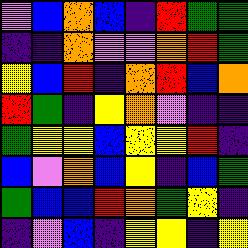[["violet", "blue", "orange", "blue", "indigo", "red", "green", "green"], ["indigo", "indigo", "orange", "violet", "violet", "orange", "red", "green"], ["yellow", "blue", "red", "indigo", "orange", "red", "blue", "orange"], ["red", "green", "indigo", "yellow", "orange", "violet", "indigo", "indigo"], ["green", "yellow", "yellow", "blue", "yellow", "yellow", "red", "indigo"], ["blue", "violet", "orange", "blue", "yellow", "indigo", "blue", "green"], ["green", "blue", "blue", "red", "orange", "green", "yellow", "indigo"], ["indigo", "violet", "blue", "indigo", "yellow", "yellow", "indigo", "yellow"]]